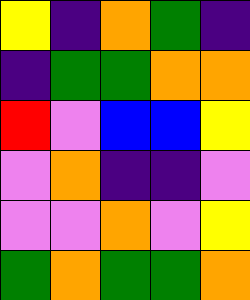[["yellow", "indigo", "orange", "green", "indigo"], ["indigo", "green", "green", "orange", "orange"], ["red", "violet", "blue", "blue", "yellow"], ["violet", "orange", "indigo", "indigo", "violet"], ["violet", "violet", "orange", "violet", "yellow"], ["green", "orange", "green", "green", "orange"]]